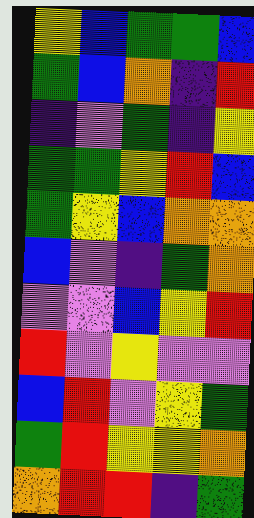[["yellow", "blue", "green", "green", "blue"], ["green", "blue", "orange", "indigo", "red"], ["indigo", "violet", "green", "indigo", "yellow"], ["green", "green", "yellow", "red", "blue"], ["green", "yellow", "blue", "orange", "orange"], ["blue", "violet", "indigo", "green", "orange"], ["violet", "violet", "blue", "yellow", "red"], ["red", "violet", "yellow", "violet", "violet"], ["blue", "red", "violet", "yellow", "green"], ["green", "red", "yellow", "yellow", "orange"], ["orange", "red", "red", "indigo", "green"]]